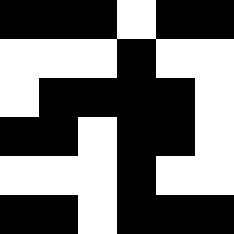[["black", "black", "black", "white", "black", "black"], ["white", "white", "white", "black", "white", "white"], ["white", "black", "black", "black", "black", "white"], ["black", "black", "white", "black", "black", "white"], ["white", "white", "white", "black", "white", "white"], ["black", "black", "white", "black", "black", "black"]]